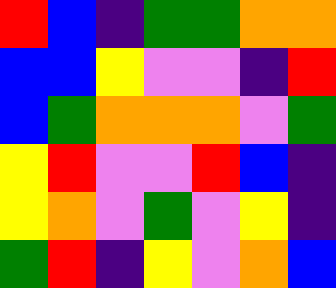[["red", "blue", "indigo", "green", "green", "orange", "orange"], ["blue", "blue", "yellow", "violet", "violet", "indigo", "red"], ["blue", "green", "orange", "orange", "orange", "violet", "green"], ["yellow", "red", "violet", "violet", "red", "blue", "indigo"], ["yellow", "orange", "violet", "green", "violet", "yellow", "indigo"], ["green", "red", "indigo", "yellow", "violet", "orange", "blue"]]